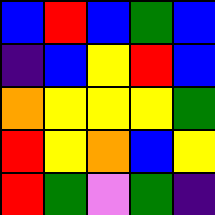[["blue", "red", "blue", "green", "blue"], ["indigo", "blue", "yellow", "red", "blue"], ["orange", "yellow", "yellow", "yellow", "green"], ["red", "yellow", "orange", "blue", "yellow"], ["red", "green", "violet", "green", "indigo"]]